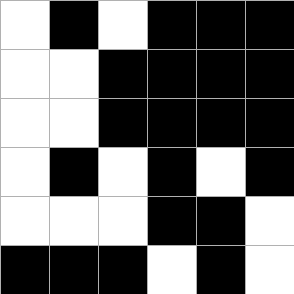[["white", "black", "white", "black", "black", "black"], ["white", "white", "black", "black", "black", "black"], ["white", "white", "black", "black", "black", "black"], ["white", "black", "white", "black", "white", "black"], ["white", "white", "white", "black", "black", "white"], ["black", "black", "black", "white", "black", "white"]]